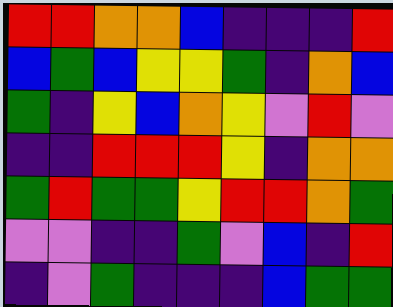[["red", "red", "orange", "orange", "blue", "indigo", "indigo", "indigo", "red"], ["blue", "green", "blue", "yellow", "yellow", "green", "indigo", "orange", "blue"], ["green", "indigo", "yellow", "blue", "orange", "yellow", "violet", "red", "violet"], ["indigo", "indigo", "red", "red", "red", "yellow", "indigo", "orange", "orange"], ["green", "red", "green", "green", "yellow", "red", "red", "orange", "green"], ["violet", "violet", "indigo", "indigo", "green", "violet", "blue", "indigo", "red"], ["indigo", "violet", "green", "indigo", "indigo", "indigo", "blue", "green", "green"]]